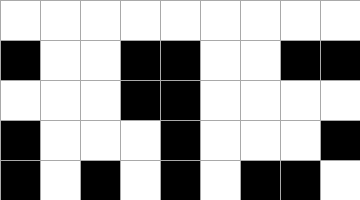[["white", "white", "white", "white", "white", "white", "white", "white", "white"], ["black", "white", "white", "black", "black", "white", "white", "black", "black"], ["white", "white", "white", "black", "black", "white", "white", "white", "white"], ["black", "white", "white", "white", "black", "white", "white", "white", "black"], ["black", "white", "black", "white", "black", "white", "black", "black", "white"]]